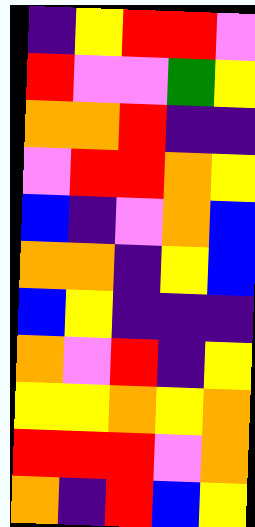[["indigo", "yellow", "red", "red", "violet"], ["red", "violet", "violet", "green", "yellow"], ["orange", "orange", "red", "indigo", "indigo"], ["violet", "red", "red", "orange", "yellow"], ["blue", "indigo", "violet", "orange", "blue"], ["orange", "orange", "indigo", "yellow", "blue"], ["blue", "yellow", "indigo", "indigo", "indigo"], ["orange", "violet", "red", "indigo", "yellow"], ["yellow", "yellow", "orange", "yellow", "orange"], ["red", "red", "red", "violet", "orange"], ["orange", "indigo", "red", "blue", "yellow"]]